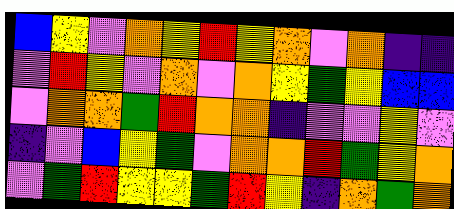[["blue", "yellow", "violet", "orange", "yellow", "red", "yellow", "orange", "violet", "orange", "indigo", "indigo"], ["violet", "red", "yellow", "violet", "orange", "violet", "orange", "yellow", "green", "yellow", "blue", "blue"], ["violet", "orange", "orange", "green", "red", "orange", "orange", "indigo", "violet", "violet", "yellow", "violet"], ["indigo", "violet", "blue", "yellow", "green", "violet", "orange", "orange", "red", "green", "yellow", "orange"], ["violet", "green", "red", "yellow", "yellow", "green", "red", "yellow", "indigo", "orange", "green", "orange"]]